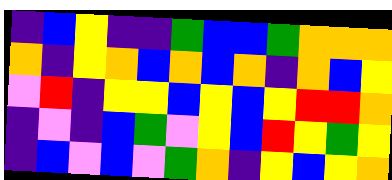[["indigo", "blue", "yellow", "indigo", "indigo", "green", "blue", "blue", "green", "orange", "orange", "orange"], ["orange", "indigo", "yellow", "orange", "blue", "orange", "blue", "orange", "indigo", "orange", "blue", "yellow"], ["violet", "red", "indigo", "yellow", "yellow", "blue", "yellow", "blue", "yellow", "red", "red", "orange"], ["indigo", "violet", "indigo", "blue", "green", "violet", "yellow", "blue", "red", "yellow", "green", "yellow"], ["indigo", "blue", "violet", "blue", "violet", "green", "orange", "indigo", "yellow", "blue", "yellow", "orange"]]